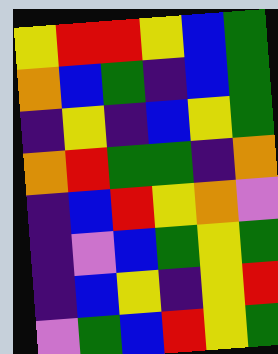[["yellow", "red", "red", "yellow", "blue", "green"], ["orange", "blue", "green", "indigo", "blue", "green"], ["indigo", "yellow", "indigo", "blue", "yellow", "green"], ["orange", "red", "green", "green", "indigo", "orange"], ["indigo", "blue", "red", "yellow", "orange", "violet"], ["indigo", "violet", "blue", "green", "yellow", "green"], ["indigo", "blue", "yellow", "indigo", "yellow", "red"], ["violet", "green", "blue", "red", "yellow", "green"]]